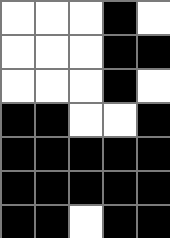[["white", "white", "white", "black", "white"], ["white", "white", "white", "black", "black"], ["white", "white", "white", "black", "white"], ["black", "black", "white", "white", "black"], ["black", "black", "black", "black", "black"], ["black", "black", "black", "black", "black"], ["black", "black", "white", "black", "black"]]